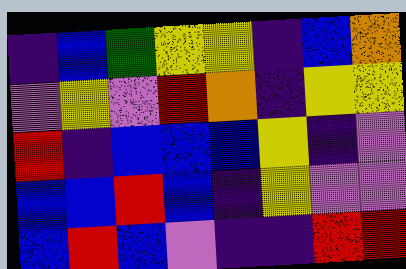[["indigo", "blue", "green", "yellow", "yellow", "indigo", "blue", "orange"], ["violet", "yellow", "violet", "red", "orange", "indigo", "yellow", "yellow"], ["red", "indigo", "blue", "blue", "blue", "yellow", "indigo", "violet"], ["blue", "blue", "red", "blue", "indigo", "yellow", "violet", "violet"], ["blue", "red", "blue", "violet", "indigo", "indigo", "red", "red"]]